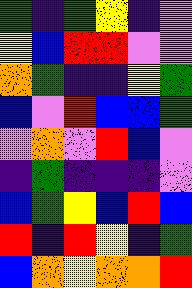[["green", "indigo", "green", "yellow", "indigo", "violet"], ["yellow", "blue", "red", "red", "violet", "violet"], ["orange", "green", "indigo", "indigo", "yellow", "green"], ["blue", "violet", "red", "blue", "blue", "green"], ["violet", "orange", "violet", "red", "blue", "violet"], ["indigo", "green", "indigo", "indigo", "indigo", "violet"], ["blue", "green", "yellow", "blue", "red", "blue"], ["red", "indigo", "red", "yellow", "indigo", "green"], ["blue", "orange", "yellow", "orange", "orange", "red"]]